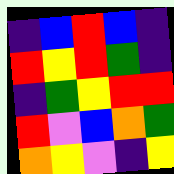[["indigo", "blue", "red", "blue", "indigo"], ["red", "yellow", "red", "green", "indigo"], ["indigo", "green", "yellow", "red", "red"], ["red", "violet", "blue", "orange", "green"], ["orange", "yellow", "violet", "indigo", "yellow"]]